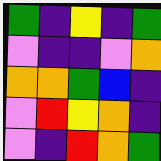[["green", "indigo", "yellow", "indigo", "green"], ["violet", "indigo", "indigo", "violet", "orange"], ["orange", "orange", "green", "blue", "indigo"], ["violet", "red", "yellow", "orange", "indigo"], ["violet", "indigo", "red", "orange", "green"]]